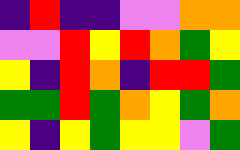[["indigo", "red", "indigo", "indigo", "violet", "violet", "orange", "orange"], ["violet", "violet", "red", "yellow", "red", "orange", "green", "yellow"], ["yellow", "indigo", "red", "orange", "indigo", "red", "red", "green"], ["green", "green", "red", "green", "orange", "yellow", "green", "orange"], ["yellow", "indigo", "yellow", "green", "yellow", "yellow", "violet", "green"]]